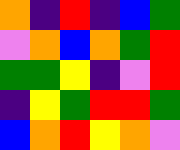[["orange", "indigo", "red", "indigo", "blue", "green"], ["violet", "orange", "blue", "orange", "green", "red"], ["green", "green", "yellow", "indigo", "violet", "red"], ["indigo", "yellow", "green", "red", "red", "green"], ["blue", "orange", "red", "yellow", "orange", "violet"]]